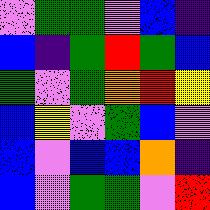[["violet", "green", "green", "violet", "blue", "indigo"], ["blue", "indigo", "green", "red", "green", "blue"], ["green", "violet", "green", "orange", "red", "yellow"], ["blue", "yellow", "violet", "green", "blue", "violet"], ["blue", "violet", "blue", "blue", "orange", "indigo"], ["blue", "violet", "green", "green", "violet", "red"]]